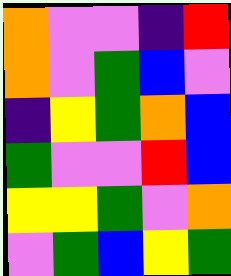[["orange", "violet", "violet", "indigo", "red"], ["orange", "violet", "green", "blue", "violet"], ["indigo", "yellow", "green", "orange", "blue"], ["green", "violet", "violet", "red", "blue"], ["yellow", "yellow", "green", "violet", "orange"], ["violet", "green", "blue", "yellow", "green"]]